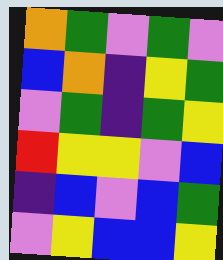[["orange", "green", "violet", "green", "violet"], ["blue", "orange", "indigo", "yellow", "green"], ["violet", "green", "indigo", "green", "yellow"], ["red", "yellow", "yellow", "violet", "blue"], ["indigo", "blue", "violet", "blue", "green"], ["violet", "yellow", "blue", "blue", "yellow"]]